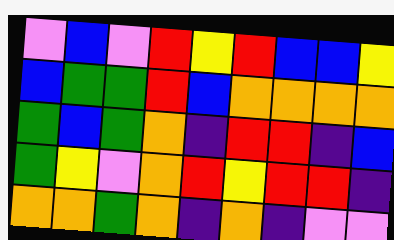[["violet", "blue", "violet", "red", "yellow", "red", "blue", "blue", "yellow"], ["blue", "green", "green", "red", "blue", "orange", "orange", "orange", "orange"], ["green", "blue", "green", "orange", "indigo", "red", "red", "indigo", "blue"], ["green", "yellow", "violet", "orange", "red", "yellow", "red", "red", "indigo"], ["orange", "orange", "green", "orange", "indigo", "orange", "indigo", "violet", "violet"]]